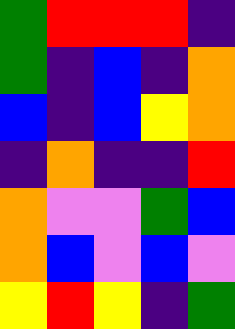[["green", "red", "red", "red", "indigo"], ["green", "indigo", "blue", "indigo", "orange"], ["blue", "indigo", "blue", "yellow", "orange"], ["indigo", "orange", "indigo", "indigo", "red"], ["orange", "violet", "violet", "green", "blue"], ["orange", "blue", "violet", "blue", "violet"], ["yellow", "red", "yellow", "indigo", "green"]]